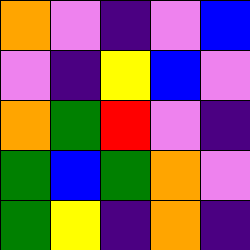[["orange", "violet", "indigo", "violet", "blue"], ["violet", "indigo", "yellow", "blue", "violet"], ["orange", "green", "red", "violet", "indigo"], ["green", "blue", "green", "orange", "violet"], ["green", "yellow", "indigo", "orange", "indigo"]]